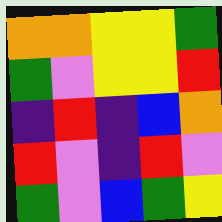[["orange", "orange", "yellow", "yellow", "green"], ["green", "violet", "yellow", "yellow", "red"], ["indigo", "red", "indigo", "blue", "orange"], ["red", "violet", "indigo", "red", "violet"], ["green", "violet", "blue", "green", "yellow"]]